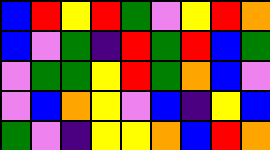[["blue", "red", "yellow", "red", "green", "violet", "yellow", "red", "orange"], ["blue", "violet", "green", "indigo", "red", "green", "red", "blue", "green"], ["violet", "green", "green", "yellow", "red", "green", "orange", "blue", "violet"], ["violet", "blue", "orange", "yellow", "violet", "blue", "indigo", "yellow", "blue"], ["green", "violet", "indigo", "yellow", "yellow", "orange", "blue", "red", "orange"]]